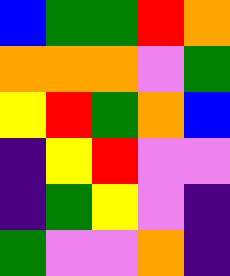[["blue", "green", "green", "red", "orange"], ["orange", "orange", "orange", "violet", "green"], ["yellow", "red", "green", "orange", "blue"], ["indigo", "yellow", "red", "violet", "violet"], ["indigo", "green", "yellow", "violet", "indigo"], ["green", "violet", "violet", "orange", "indigo"]]